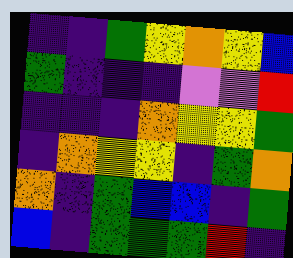[["indigo", "indigo", "green", "yellow", "orange", "yellow", "blue"], ["green", "indigo", "indigo", "indigo", "violet", "violet", "red"], ["indigo", "indigo", "indigo", "orange", "yellow", "yellow", "green"], ["indigo", "orange", "yellow", "yellow", "indigo", "green", "orange"], ["orange", "indigo", "green", "blue", "blue", "indigo", "green"], ["blue", "indigo", "green", "green", "green", "red", "indigo"]]